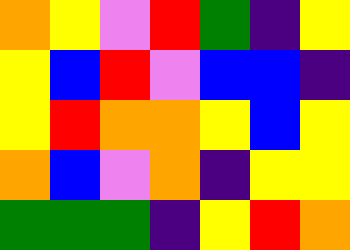[["orange", "yellow", "violet", "red", "green", "indigo", "yellow"], ["yellow", "blue", "red", "violet", "blue", "blue", "indigo"], ["yellow", "red", "orange", "orange", "yellow", "blue", "yellow"], ["orange", "blue", "violet", "orange", "indigo", "yellow", "yellow"], ["green", "green", "green", "indigo", "yellow", "red", "orange"]]